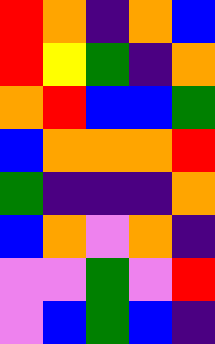[["red", "orange", "indigo", "orange", "blue"], ["red", "yellow", "green", "indigo", "orange"], ["orange", "red", "blue", "blue", "green"], ["blue", "orange", "orange", "orange", "red"], ["green", "indigo", "indigo", "indigo", "orange"], ["blue", "orange", "violet", "orange", "indigo"], ["violet", "violet", "green", "violet", "red"], ["violet", "blue", "green", "blue", "indigo"]]